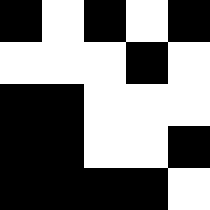[["black", "white", "black", "white", "black"], ["white", "white", "white", "black", "white"], ["black", "black", "white", "white", "white"], ["black", "black", "white", "white", "black"], ["black", "black", "black", "black", "white"]]